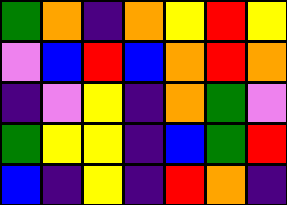[["green", "orange", "indigo", "orange", "yellow", "red", "yellow"], ["violet", "blue", "red", "blue", "orange", "red", "orange"], ["indigo", "violet", "yellow", "indigo", "orange", "green", "violet"], ["green", "yellow", "yellow", "indigo", "blue", "green", "red"], ["blue", "indigo", "yellow", "indigo", "red", "orange", "indigo"]]